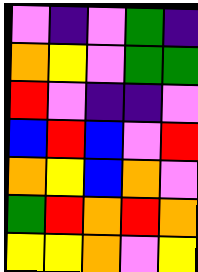[["violet", "indigo", "violet", "green", "indigo"], ["orange", "yellow", "violet", "green", "green"], ["red", "violet", "indigo", "indigo", "violet"], ["blue", "red", "blue", "violet", "red"], ["orange", "yellow", "blue", "orange", "violet"], ["green", "red", "orange", "red", "orange"], ["yellow", "yellow", "orange", "violet", "yellow"]]